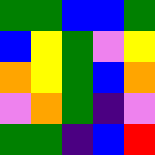[["green", "green", "blue", "blue", "green"], ["blue", "yellow", "green", "violet", "yellow"], ["orange", "yellow", "green", "blue", "orange"], ["violet", "orange", "green", "indigo", "violet"], ["green", "green", "indigo", "blue", "red"]]